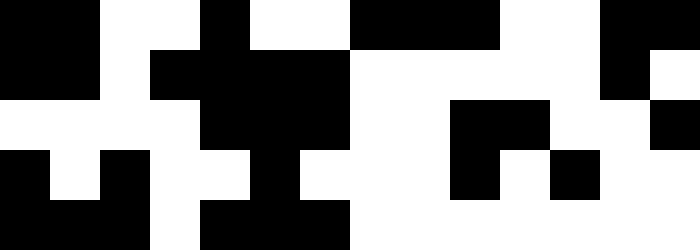[["black", "black", "white", "white", "black", "white", "white", "black", "black", "black", "white", "white", "black", "black"], ["black", "black", "white", "black", "black", "black", "black", "white", "white", "white", "white", "white", "black", "white"], ["white", "white", "white", "white", "black", "black", "black", "white", "white", "black", "black", "white", "white", "black"], ["black", "white", "black", "white", "white", "black", "white", "white", "white", "black", "white", "black", "white", "white"], ["black", "black", "black", "white", "black", "black", "black", "white", "white", "white", "white", "white", "white", "white"]]